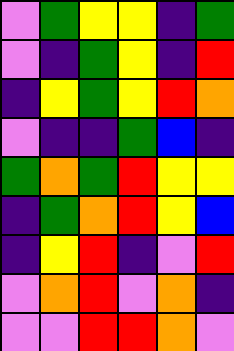[["violet", "green", "yellow", "yellow", "indigo", "green"], ["violet", "indigo", "green", "yellow", "indigo", "red"], ["indigo", "yellow", "green", "yellow", "red", "orange"], ["violet", "indigo", "indigo", "green", "blue", "indigo"], ["green", "orange", "green", "red", "yellow", "yellow"], ["indigo", "green", "orange", "red", "yellow", "blue"], ["indigo", "yellow", "red", "indigo", "violet", "red"], ["violet", "orange", "red", "violet", "orange", "indigo"], ["violet", "violet", "red", "red", "orange", "violet"]]